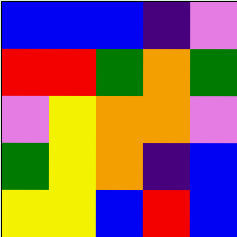[["blue", "blue", "blue", "indigo", "violet"], ["red", "red", "green", "orange", "green"], ["violet", "yellow", "orange", "orange", "violet"], ["green", "yellow", "orange", "indigo", "blue"], ["yellow", "yellow", "blue", "red", "blue"]]